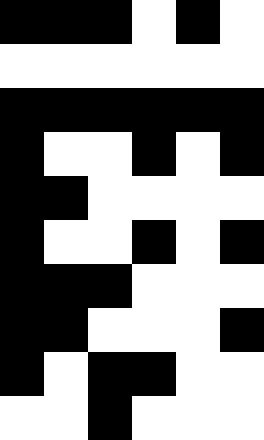[["black", "black", "black", "white", "black", "white"], ["white", "white", "white", "white", "white", "white"], ["black", "black", "black", "black", "black", "black"], ["black", "white", "white", "black", "white", "black"], ["black", "black", "white", "white", "white", "white"], ["black", "white", "white", "black", "white", "black"], ["black", "black", "black", "white", "white", "white"], ["black", "black", "white", "white", "white", "black"], ["black", "white", "black", "black", "white", "white"], ["white", "white", "black", "white", "white", "white"]]